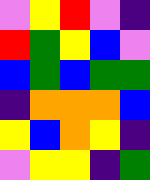[["violet", "yellow", "red", "violet", "indigo"], ["red", "green", "yellow", "blue", "violet"], ["blue", "green", "blue", "green", "green"], ["indigo", "orange", "orange", "orange", "blue"], ["yellow", "blue", "orange", "yellow", "indigo"], ["violet", "yellow", "yellow", "indigo", "green"]]